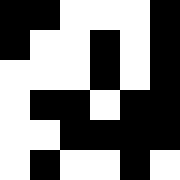[["black", "black", "white", "white", "white", "black"], ["black", "white", "white", "black", "white", "black"], ["white", "white", "white", "black", "white", "black"], ["white", "black", "black", "white", "black", "black"], ["white", "white", "black", "black", "black", "black"], ["white", "black", "white", "white", "black", "white"]]